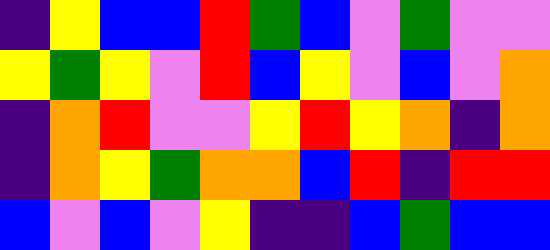[["indigo", "yellow", "blue", "blue", "red", "green", "blue", "violet", "green", "violet", "violet"], ["yellow", "green", "yellow", "violet", "red", "blue", "yellow", "violet", "blue", "violet", "orange"], ["indigo", "orange", "red", "violet", "violet", "yellow", "red", "yellow", "orange", "indigo", "orange"], ["indigo", "orange", "yellow", "green", "orange", "orange", "blue", "red", "indigo", "red", "red"], ["blue", "violet", "blue", "violet", "yellow", "indigo", "indigo", "blue", "green", "blue", "blue"]]